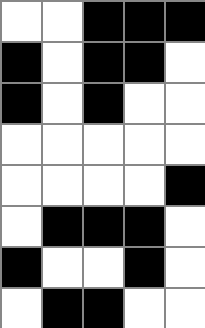[["white", "white", "black", "black", "black"], ["black", "white", "black", "black", "white"], ["black", "white", "black", "white", "white"], ["white", "white", "white", "white", "white"], ["white", "white", "white", "white", "black"], ["white", "black", "black", "black", "white"], ["black", "white", "white", "black", "white"], ["white", "black", "black", "white", "white"]]